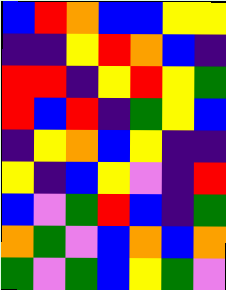[["blue", "red", "orange", "blue", "blue", "yellow", "yellow"], ["indigo", "indigo", "yellow", "red", "orange", "blue", "indigo"], ["red", "red", "indigo", "yellow", "red", "yellow", "green"], ["red", "blue", "red", "indigo", "green", "yellow", "blue"], ["indigo", "yellow", "orange", "blue", "yellow", "indigo", "indigo"], ["yellow", "indigo", "blue", "yellow", "violet", "indigo", "red"], ["blue", "violet", "green", "red", "blue", "indigo", "green"], ["orange", "green", "violet", "blue", "orange", "blue", "orange"], ["green", "violet", "green", "blue", "yellow", "green", "violet"]]